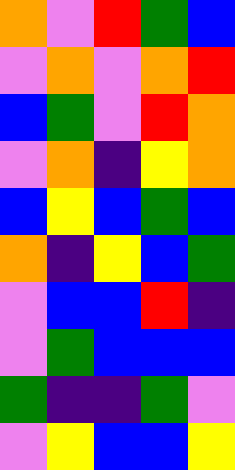[["orange", "violet", "red", "green", "blue"], ["violet", "orange", "violet", "orange", "red"], ["blue", "green", "violet", "red", "orange"], ["violet", "orange", "indigo", "yellow", "orange"], ["blue", "yellow", "blue", "green", "blue"], ["orange", "indigo", "yellow", "blue", "green"], ["violet", "blue", "blue", "red", "indigo"], ["violet", "green", "blue", "blue", "blue"], ["green", "indigo", "indigo", "green", "violet"], ["violet", "yellow", "blue", "blue", "yellow"]]